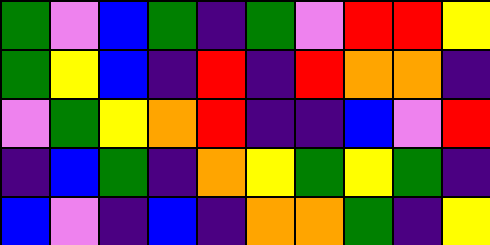[["green", "violet", "blue", "green", "indigo", "green", "violet", "red", "red", "yellow"], ["green", "yellow", "blue", "indigo", "red", "indigo", "red", "orange", "orange", "indigo"], ["violet", "green", "yellow", "orange", "red", "indigo", "indigo", "blue", "violet", "red"], ["indigo", "blue", "green", "indigo", "orange", "yellow", "green", "yellow", "green", "indigo"], ["blue", "violet", "indigo", "blue", "indigo", "orange", "orange", "green", "indigo", "yellow"]]